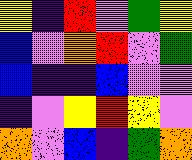[["yellow", "indigo", "red", "violet", "green", "yellow"], ["blue", "violet", "orange", "red", "violet", "green"], ["blue", "indigo", "indigo", "blue", "violet", "violet"], ["indigo", "violet", "yellow", "red", "yellow", "violet"], ["orange", "violet", "blue", "indigo", "green", "orange"]]